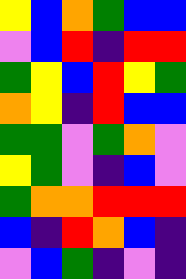[["yellow", "blue", "orange", "green", "blue", "blue"], ["violet", "blue", "red", "indigo", "red", "red"], ["green", "yellow", "blue", "red", "yellow", "green"], ["orange", "yellow", "indigo", "red", "blue", "blue"], ["green", "green", "violet", "green", "orange", "violet"], ["yellow", "green", "violet", "indigo", "blue", "violet"], ["green", "orange", "orange", "red", "red", "red"], ["blue", "indigo", "red", "orange", "blue", "indigo"], ["violet", "blue", "green", "indigo", "violet", "indigo"]]